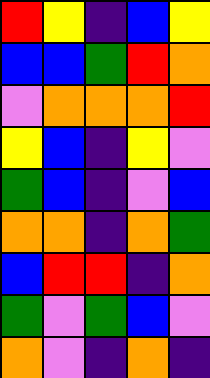[["red", "yellow", "indigo", "blue", "yellow"], ["blue", "blue", "green", "red", "orange"], ["violet", "orange", "orange", "orange", "red"], ["yellow", "blue", "indigo", "yellow", "violet"], ["green", "blue", "indigo", "violet", "blue"], ["orange", "orange", "indigo", "orange", "green"], ["blue", "red", "red", "indigo", "orange"], ["green", "violet", "green", "blue", "violet"], ["orange", "violet", "indigo", "orange", "indigo"]]